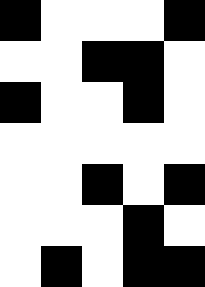[["black", "white", "white", "white", "black"], ["white", "white", "black", "black", "white"], ["black", "white", "white", "black", "white"], ["white", "white", "white", "white", "white"], ["white", "white", "black", "white", "black"], ["white", "white", "white", "black", "white"], ["white", "black", "white", "black", "black"]]